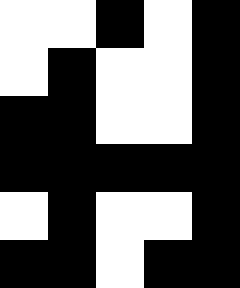[["white", "white", "black", "white", "black"], ["white", "black", "white", "white", "black"], ["black", "black", "white", "white", "black"], ["black", "black", "black", "black", "black"], ["white", "black", "white", "white", "black"], ["black", "black", "white", "black", "black"]]